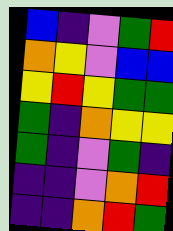[["blue", "indigo", "violet", "green", "red"], ["orange", "yellow", "violet", "blue", "blue"], ["yellow", "red", "yellow", "green", "green"], ["green", "indigo", "orange", "yellow", "yellow"], ["green", "indigo", "violet", "green", "indigo"], ["indigo", "indigo", "violet", "orange", "red"], ["indigo", "indigo", "orange", "red", "green"]]